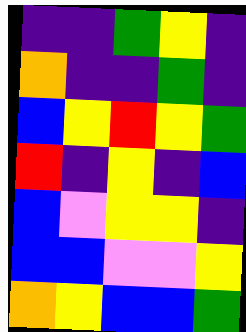[["indigo", "indigo", "green", "yellow", "indigo"], ["orange", "indigo", "indigo", "green", "indigo"], ["blue", "yellow", "red", "yellow", "green"], ["red", "indigo", "yellow", "indigo", "blue"], ["blue", "violet", "yellow", "yellow", "indigo"], ["blue", "blue", "violet", "violet", "yellow"], ["orange", "yellow", "blue", "blue", "green"]]